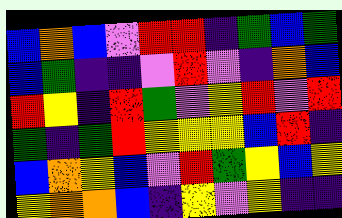[["blue", "orange", "blue", "violet", "red", "red", "indigo", "green", "blue", "green"], ["blue", "green", "indigo", "indigo", "violet", "red", "violet", "indigo", "orange", "blue"], ["red", "yellow", "indigo", "red", "green", "violet", "yellow", "red", "violet", "red"], ["green", "indigo", "green", "red", "yellow", "yellow", "yellow", "blue", "red", "indigo"], ["blue", "orange", "yellow", "blue", "violet", "red", "green", "yellow", "blue", "yellow"], ["yellow", "orange", "orange", "blue", "indigo", "yellow", "violet", "yellow", "indigo", "indigo"]]